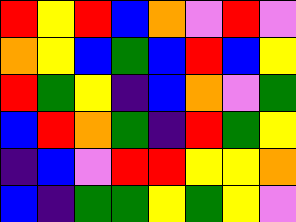[["red", "yellow", "red", "blue", "orange", "violet", "red", "violet"], ["orange", "yellow", "blue", "green", "blue", "red", "blue", "yellow"], ["red", "green", "yellow", "indigo", "blue", "orange", "violet", "green"], ["blue", "red", "orange", "green", "indigo", "red", "green", "yellow"], ["indigo", "blue", "violet", "red", "red", "yellow", "yellow", "orange"], ["blue", "indigo", "green", "green", "yellow", "green", "yellow", "violet"]]